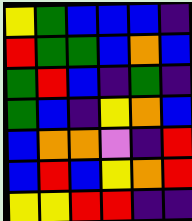[["yellow", "green", "blue", "blue", "blue", "indigo"], ["red", "green", "green", "blue", "orange", "blue"], ["green", "red", "blue", "indigo", "green", "indigo"], ["green", "blue", "indigo", "yellow", "orange", "blue"], ["blue", "orange", "orange", "violet", "indigo", "red"], ["blue", "red", "blue", "yellow", "orange", "red"], ["yellow", "yellow", "red", "red", "indigo", "indigo"]]